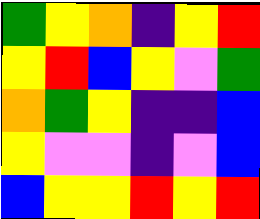[["green", "yellow", "orange", "indigo", "yellow", "red"], ["yellow", "red", "blue", "yellow", "violet", "green"], ["orange", "green", "yellow", "indigo", "indigo", "blue"], ["yellow", "violet", "violet", "indigo", "violet", "blue"], ["blue", "yellow", "yellow", "red", "yellow", "red"]]